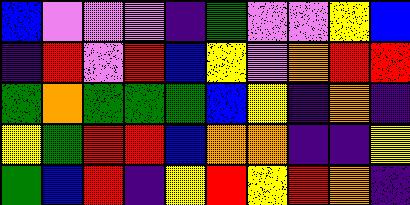[["blue", "violet", "violet", "violet", "indigo", "green", "violet", "violet", "yellow", "blue"], ["indigo", "red", "violet", "red", "blue", "yellow", "violet", "orange", "red", "red"], ["green", "orange", "green", "green", "green", "blue", "yellow", "indigo", "orange", "indigo"], ["yellow", "green", "red", "red", "blue", "orange", "orange", "indigo", "indigo", "yellow"], ["green", "blue", "red", "indigo", "yellow", "red", "yellow", "red", "orange", "indigo"]]